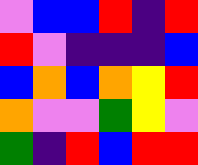[["violet", "blue", "blue", "red", "indigo", "red"], ["red", "violet", "indigo", "indigo", "indigo", "blue"], ["blue", "orange", "blue", "orange", "yellow", "red"], ["orange", "violet", "violet", "green", "yellow", "violet"], ["green", "indigo", "red", "blue", "red", "red"]]